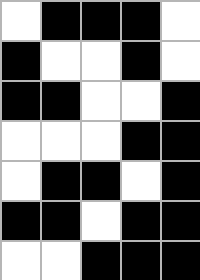[["white", "black", "black", "black", "white"], ["black", "white", "white", "black", "white"], ["black", "black", "white", "white", "black"], ["white", "white", "white", "black", "black"], ["white", "black", "black", "white", "black"], ["black", "black", "white", "black", "black"], ["white", "white", "black", "black", "black"]]